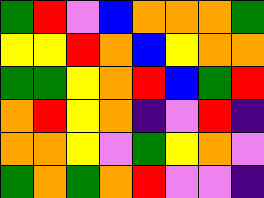[["green", "red", "violet", "blue", "orange", "orange", "orange", "green"], ["yellow", "yellow", "red", "orange", "blue", "yellow", "orange", "orange"], ["green", "green", "yellow", "orange", "red", "blue", "green", "red"], ["orange", "red", "yellow", "orange", "indigo", "violet", "red", "indigo"], ["orange", "orange", "yellow", "violet", "green", "yellow", "orange", "violet"], ["green", "orange", "green", "orange", "red", "violet", "violet", "indigo"]]